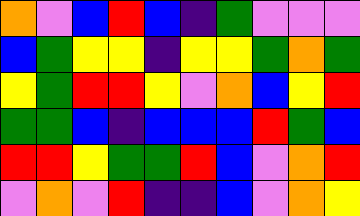[["orange", "violet", "blue", "red", "blue", "indigo", "green", "violet", "violet", "violet"], ["blue", "green", "yellow", "yellow", "indigo", "yellow", "yellow", "green", "orange", "green"], ["yellow", "green", "red", "red", "yellow", "violet", "orange", "blue", "yellow", "red"], ["green", "green", "blue", "indigo", "blue", "blue", "blue", "red", "green", "blue"], ["red", "red", "yellow", "green", "green", "red", "blue", "violet", "orange", "red"], ["violet", "orange", "violet", "red", "indigo", "indigo", "blue", "violet", "orange", "yellow"]]